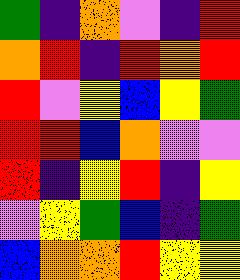[["green", "indigo", "orange", "violet", "indigo", "red"], ["orange", "red", "indigo", "red", "orange", "red"], ["red", "violet", "yellow", "blue", "yellow", "green"], ["red", "red", "blue", "orange", "violet", "violet"], ["red", "indigo", "yellow", "red", "indigo", "yellow"], ["violet", "yellow", "green", "blue", "indigo", "green"], ["blue", "orange", "orange", "red", "yellow", "yellow"]]